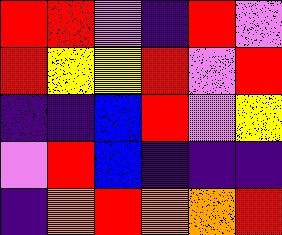[["red", "red", "violet", "indigo", "red", "violet"], ["red", "yellow", "yellow", "red", "violet", "red"], ["indigo", "indigo", "blue", "red", "violet", "yellow"], ["violet", "red", "blue", "indigo", "indigo", "indigo"], ["indigo", "orange", "red", "orange", "orange", "red"]]